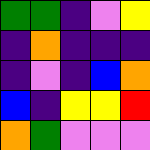[["green", "green", "indigo", "violet", "yellow"], ["indigo", "orange", "indigo", "indigo", "indigo"], ["indigo", "violet", "indigo", "blue", "orange"], ["blue", "indigo", "yellow", "yellow", "red"], ["orange", "green", "violet", "violet", "violet"]]